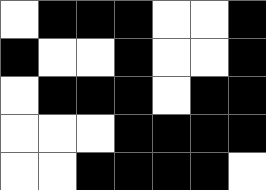[["white", "black", "black", "black", "white", "white", "black"], ["black", "white", "white", "black", "white", "white", "black"], ["white", "black", "black", "black", "white", "black", "black"], ["white", "white", "white", "black", "black", "black", "black"], ["white", "white", "black", "black", "black", "black", "white"]]